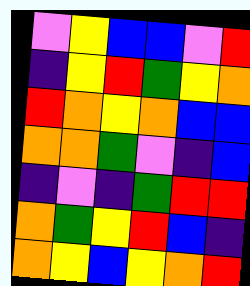[["violet", "yellow", "blue", "blue", "violet", "red"], ["indigo", "yellow", "red", "green", "yellow", "orange"], ["red", "orange", "yellow", "orange", "blue", "blue"], ["orange", "orange", "green", "violet", "indigo", "blue"], ["indigo", "violet", "indigo", "green", "red", "red"], ["orange", "green", "yellow", "red", "blue", "indigo"], ["orange", "yellow", "blue", "yellow", "orange", "red"]]